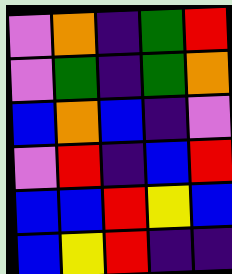[["violet", "orange", "indigo", "green", "red"], ["violet", "green", "indigo", "green", "orange"], ["blue", "orange", "blue", "indigo", "violet"], ["violet", "red", "indigo", "blue", "red"], ["blue", "blue", "red", "yellow", "blue"], ["blue", "yellow", "red", "indigo", "indigo"]]